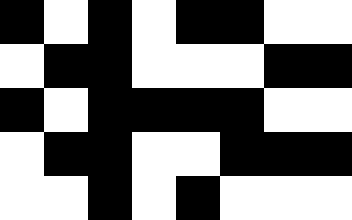[["black", "white", "black", "white", "black", "black", "white", "white"], ["white", "black", "black", "white", "white", "white", "black", "black"], ["black", "white", "black", "black", "black", "black", "white", "white"], ["white", "black", "black", "white", "white", "black", "black", "black"], ["white", "white", "black", "white", "black", "white", "white", "white"]]